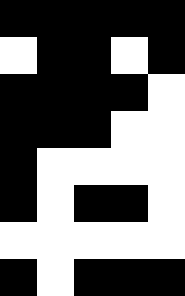[["black", "black", "black", "black", "black"], ["white", "black", "black", "white", "black"], ["black", "black", "black", "black", "white"], ["black", "black", "black", "white", "white"], ["black", "white", "white", "white", "white"], ["black", "white", "black", "black", "white"], ["white", "white", "white", "white", "white"], ["black", "white", "black", "black", "black"]]